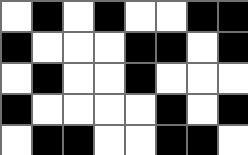[["white", "black", "white", "black", "white", "white", "black", "black"], ["black", "white", "white", "white", "black", "black", "white", "black"], ["white", "black", "white", "white", "black", "white", "white", "white"], ["black", "white", "white", "white", "white", "black", "white", "black"], ["white", "black", "black", "white", "white", "black", "black", "white"]]